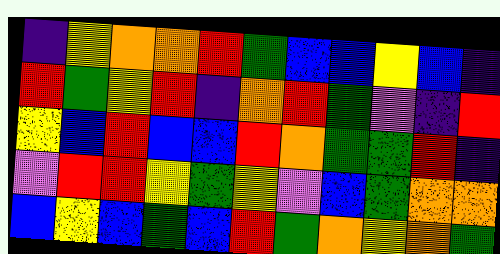[["indigo", "yellow", "orange", "orange", "red", "green", "blue", "blue", "yellow", "blue", "indigo"], ["red", "green", "yellow", "red", "indigo", "orange", "red", "green", "violet", "indigo", "red"], ["yellow", "blue", "red", "blue", "blue", "red", "orange", "green", "green", "red", "indigo"], ["violet", "red", "red", "yellow", "green", "yellow", "violet", "blue", "green", "orange", "orange"], ["blue", "yellow", "blue", "green", "blue", "red", "green", "orange", "yellow", "orange", "green"]]